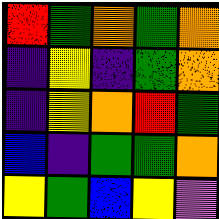[["red", "green", "orange", "green", "orange"], ["indigo", "yellow", "indigo", "green", "orange"], ["indigo", "yellow", "orange", "red", "green"], ["blue", "indigo", "green", "green", "orange"], ["yellow", "green", "blue", "yellow", "violet"]]